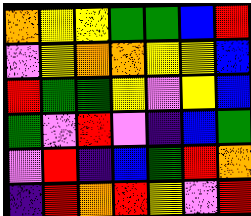[["orange", "yellow", "yellow", "green", "green", "blue", "red"], ["violet", "yellow", "orange", "orange", "yellow", "yellow", "blue"], ["red", "green", "green", "yellow", "violet", "yellow", "blue"], ["green", "violet", "red", "violet", "indigo", "blue", "green"], ["violet", "red", "indigo", "blue", "green", "red", "orange"], ["indigo", "red", "orange", "red", "yellow", "violet", "red"]]